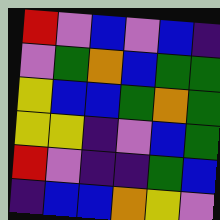[["red", "violet", "blue", "violet", "blue", "indigo"], ["violet", "green", "orange", "blue", "green", "green"], ["yellow", "blue", "blue", "green", "orange", "green"], ["yellow", "yellow", "indigo", "violet", "blue", "green"], ["red", "violet", "indigo", "indigo", "green", "blue"], ["indigo", "blue", "blue", "orange", "yellow", "violet"]]